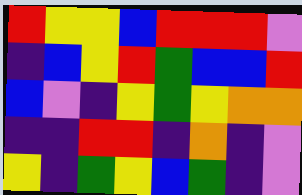[["red", "yellow", "yellow", "blue", "red", "red", "red", "violet"], ["indigo", "blue", "yellow", "red", "green", "blue", "blue", "red"], ["blue", "violet", "indigo", "yellow", "green", "yellow", "orange", "orange"], ["indigo", "indigo", "red", "red", "indigo", "orange", "indigo", "violet"], ["yellow", "indigo", "green", "yellow", "blue", "green", "indigo", "violet"]]